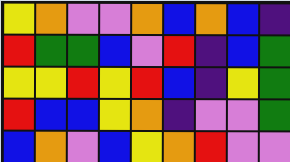[["yellow", "orange", "violet", "violet", "orange", "blue", "orange", "blue", "indigo"], ["red", "green", "green", "blue", "violet", "red", "indigo", "blue", "green"], ["yellow", "yellow", "red", "yellow", "red", "blue", "indigo", "yellow", "green"], ["red", "blue", "blue", "yellow", "orange", "indigo", "violet", "violet", "green"], ["blue", "orange", "violet", "blue", "yellow", "orange", "red", "violet", "violet"]]